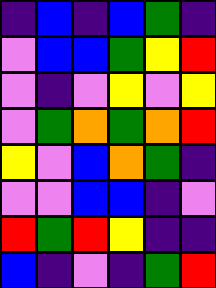[["indigo", "blue", "indigo", "blue", "green", "indigo"], ["violet", "blue", "blue", "green", "yellow", "red"], ["violet", "indigo", "violet", "yellow", "violet", "yellow"], ["violet", "green", "orange", "green", "orange", "red"], ["yellow", "violet", "blue", "orange", "green", "indigo"], ["violet", "violet", "blue", "blue", "indigo", "violet"], ["red", "green", "red", "yellow", "indigo", "indigo"], ["blue", "indigo", "violet", "indigo", "green", "red"]]